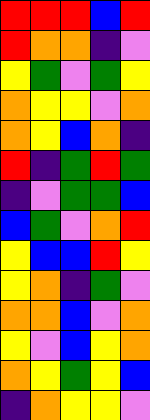[["red", "red", "red", "blue", "red"], ["red", "orange", "orange", "indigo", "violet"], ["yellow", "green", "violet", "green", "yellow"], ["orange", "yellow", "yellow", "violet", "orange"], ["orange", "yellow", "blue", "orange", "indigo"], ["red", "indigo", "green", "red", "green"], ["indigo", "violet", "green", "green", "blue"], ["blue", "green", "violet", "orange", "red"], ["yellow", "blue", "blue", "red", "yellow"], ["yellow", "orange", "indigo", "green", "violet"], ["orange", "orange", "blue", "violet", "orange"], ["yellow", "violet", "blue", "yellow", "orange"], ["orange", "yellow", "green", "yellow", "blue"], ["indigo", "orange", "yellow", "yellow", "violet"]]